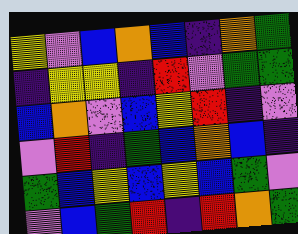[["yellow", "violet", "blue", "orange", "blue", "indigo", "orange", "green"], ["indigo", "yellow", "yellow", "indigo", "red", "violet", "green", "green"], ["blue", "orange", "violet", "blue", "yellow", "red", "indigo", "violet"], ["violet", "red", "indigo", "green", "blue", "orange", "blue", "indigo"], ["green", "blue", "yellow", "blue", "yellow", "blue", "green", "violet"], ["violet", "blue", "green", "red", "indigo", "red", "orange", "green"]]